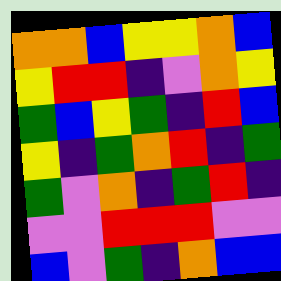[["orange", "orange", "blue", "yellow", "yellow", "orange", "blue"], ["yellow", "red", "red", "indigo", "violet", "orange", "yellow"], ["green", "blue", "yellow", "green", "indigo", "red", "blue"], ["yellow", "indigo", "green", "orange", "red", "indigo", "green"], ["green", "violet", "orange", "indigo", "green", "red", "indigo"], ["violet", "violet", "red", "red", "red", "violet", "violet"], ["blue", "violet", "green", "indigo", "orange", "blue", "blue"]]